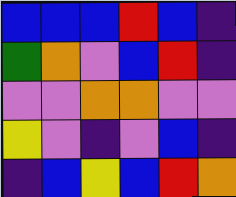[["blue", "blue", "blue", "red", "blue", "indigo"], ["green", "orange", "violet", "blue", "red", "indigo"], ["violet", "violet", "orange", "orange", "violet", "violet"], ["yellow", "violet", "indigo", "violet", "blue", "indigo"], ["indigo", "blue", "yellow", "blue", "red", "orange"]]